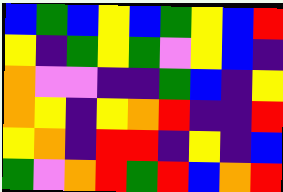[["blue", "green", "blue", "yellow", "blue", "green", "yellow", "blue", "red"], ["yellow", "indigo", "green", "yellow", "green", "violet", "yellow", "blue", "indigo"], ["orange", "violet", "violet", "indigo", "indigo", "green", "blue", "indigo", "yellow"], ["orange", "yellow", "indigo", "yellow", "orange", "red", "indigo", "indigo", "red"], ["yellow", "orange", "indigo", "red", "red", "indigo", "yellow", "indigo", "blue"], ["green", "violet", "orange", "red", "green", "red", "blue", "orange", "red"]]